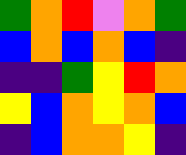[["green", "orange", "red", "violet", "orange", "green"], ["blue", "orange", "blue", "orange", "blue", "indigo"], ["indigo", "indigo", "green", "yellow", "red", "orange"], ["yellow", "blue", "orange", "yellow", "orange", "blue"], ["indigo", "blue", "orange", "orange", "yellow", "indigo"]]